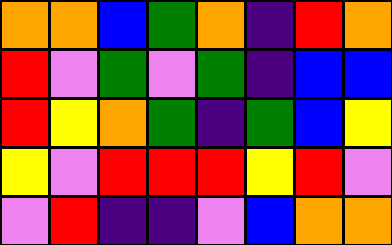[["orange", "orange", "blue", "green", "orange", "indigo", "red", "orange"], ["red", "violet", "green", "violet", "green", "indigo", "blue", "blue"], ["red", "yellow", "orange", "green", "indigo", "green", "blue", "yellow"], ["yellow", "violet", "red", "red", "red", "yellow", "red", "violet"], ["violet", "red", "indigo", "indigo", "violet", "blue", "orange", "orange"]]